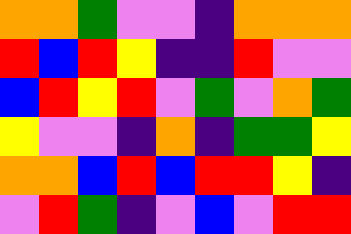[["orange", "orange", "green", "violet", "violet", "indigo", "orange", "orange", "orange"], ["red", "blue", "red", "yellow", "indigo", "indigo", "red", "violet", "violet"], ["blue", "red", "yellow", "red", "violet", "green", "violet", "orange", "green"], ["yellow", "violet", "violet", "indigo", "orange", "indigo", "green", "green", "yellow"], ["orange", "orange", "blue", "red", "blue", "red", "red", "yellow", "indigo"], ["violet", "red", "green", "indigo", "violet", "blue", "violet", "red", "red"]]